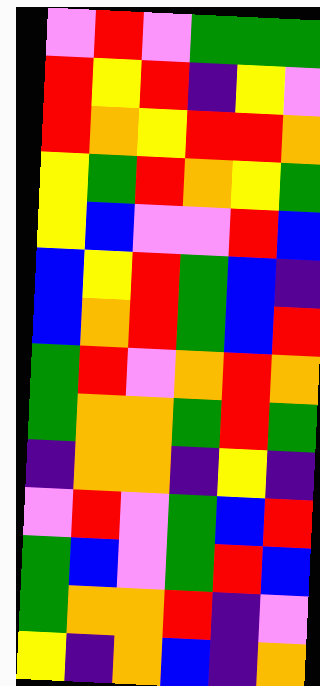[["violet", "red", "violet", "green", "green", "green"], ["red", "yellow", "red", "indigo", "yellow", "violet"], ["red", "orange", "yellow", "red", "red", "orange"], ["yellow", "green", "red", "orange", "yellow", "green"], ["yellow", "blue", "violet", "violet", "red", "blue"], ["blue", "yellow", "red", "green", "blue", "indigo"], ["blue", "orange", "red", "green", "blue", "red"], ["green", "red", "violet", "orange", "red", "orange"], ["green", "orange", "orange", "green", "red", "green"], ["indigo", "orange", "orange", "indigo", "yellow", "indigo"], ["violet", "red", "violet", "green", "blue", "red"], ["green", "blue", "violet", "green", "red", "blue"], ["green", "orange", "orange", "red", "indigo", "violet"], ["yellow", "indigo", "orange", "blue", "indigo", "orange"]]